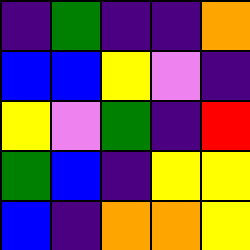[["indigo", "green", "indigo", "indigo", "orange"], ["blue", "blue", "yellow", "violet", "indigo"], ["yellow", "violet", "green", "indigo", "red"], ["green", "blue", "indigo", "yellow", "yellow"], ["blue", "indigo", "orange", "orange", "yellow"]]